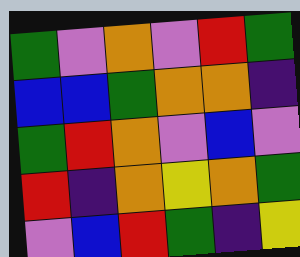[["green", "violet", "orange", "violet", "red", "green"], ["blue", "blue", "green", "orange", "orange", "indigo"], ["green", "red", "orange", "violet", "blue", "violet"], ["red", "indigo", "orange", "yellow", "orange", "green"], ["violet", "blue", "red", "green", "indigo", "yellow"]]